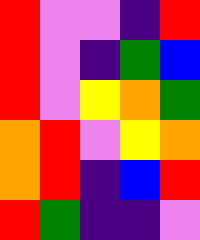[["red", "violet", "violet", "indigo", "red"], ["red", "violet", "indigo", "green", "blue"], ["red", "violet", "yellow", "orange", "green"], ["orange", "red", "violet", "yellow", "orange"], ["orange", "red", "indigo", "blue", "red"], ["red", "green", "indigo", "indigo", "violet"]]